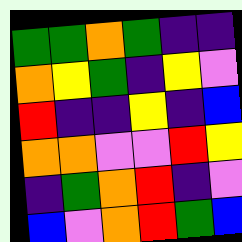[["green", "green", "orange", "green", "indigo", "indigo"], ["orange", "yellow", "green", "indigo", "yellow", "violet"], ["red", "indigo", "indigo", "yellow", "indigo", "blue"], ["orange", "orange", "violet", "violet", "red", "yellow"], ["indigo", "green", "orange", "red", "indigo", "violet"], ["blue", "violet", "orange", "red", "green", "blue"]]